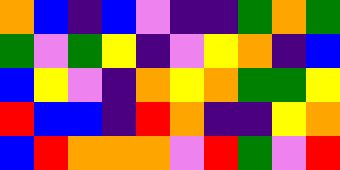[["orange", "blue", "indigo", "blue", "violet", "indigo", "indigo", "green", "orange", "green"], ["green", "violet", "green", "yellow", "indigo", "violet", "yellow", "orange", "indigo", "blue"], ["blue", "yellow", "violet", "indigo", "orange", "yellow", "orange", "green", "green", "yellow"], ["red", "blue", "blue", "indigo", "red", "orange", "indigo", "indigo", "yellow", "orange"], ["blue", "red", "orange", "orange", "orange", "violet", "red", "green", "violet", "red"]]